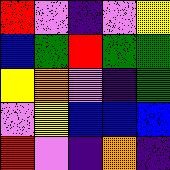[["red", "violet", "indigo", "violet", "yellow"], ["blue", "green", "red", "green", "green"], ["yellow", "orange", "violet", "indigo", "green"], ["violet", "yellow", "blue", "blue", "blue"], ["red", "violet", "indigo", "orange", "indigo"]]